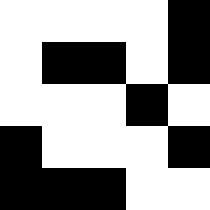[["white", "white", "white", "white", "black"], ["white", "black", "black", "white", "black"], ["white", "white", "white", "black", "white"], ["black", "white", "white", "white", "black"], ["black", "black", "black", "white", "white"]]